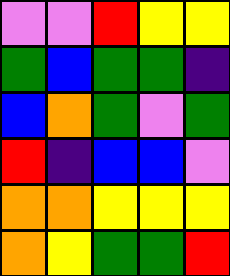[["violet", "violet", "red", "yellow", "yellow"], ["green", "blue", "green", "green", "indigo"], ["blue", "orange", "green", "violet", "green"], ["red", "indigo", "blue", "blue", "violet"], ["orange", "orange", "yellow", "yellow", "yellow"], ["orange", "yellow", "green", "green", "red"]]